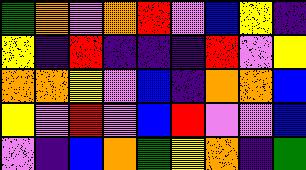[["green", "orange", "violet", "orange", "red", "violet", "blue", "yellow", "indigo"], ["yellow", "indigo", "red", "indigo", "indigo", "indigo", "red", "violet", "yellow"], ["orange", "orange", "yellow", "violet", "blue", "indigo", "orange", "orange", "blue"], ["yellow", "violet", "red", "violet", "blue", "red", "violet", "violet", "blue"], ["violet", "indigo", "blue", "orange", "green", "yellow", "orange", "indigo", "green"]]